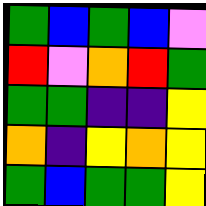[["green", "blue", "green", "blue", "violet"], ["red", "violet", "orange", "red", "green"], ["green", "green", "indigo", "indigo", "yellow"], ["orange", "indigo", "yellow", "orange", "yellow"], ["green", "blue", "green", "green", "yellow"]]